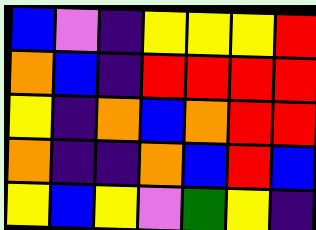[["blue", "violet", "indigo", "yellow", "yellow", "yellow", "red"], ["orange", "blue", "indigo", "red", "red", "red", "red"], ["yellow", "indigo", "orange", "blue", "orange", "red", "red"], ["orange", "indigo", "indigo", "orange", "blue", "red", "blue"], ["yellow", "blue", "yellow", "violet", "green", "yellow", "indigo"]]